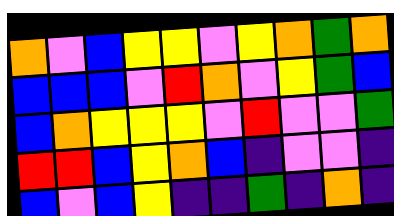[["orange", "violet", "blue", "yellow", "yellow", "violet", "yellow", "orange", "green", "orange"], ["blue", "blue", "blue", "violet", "red", "orange", "violet", "yellow", "green", "blue"], ["blue", "orange", "yellow", "yellow", "yellow", "violet", "red", "violet", "violet", "green"], ["red", "red", "blue", "yellow", "orange", "blue", "indigo", "violet", "violet", "indigo"], ["blue", "violet", "blue", "yellow", "indigo", "indigo", "green", "indigo", "orange", "indigo"]]